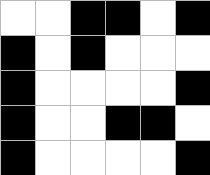[["white", "white", "black", "black", "white", "black"], ["black", "white", "black", "white", "white", "white"], ["black", "white", "white", "white", "white", "black"], ["black", "white", "white", "black", "black", "white"], ["black", "white", "white", "white", "white", "black"]]